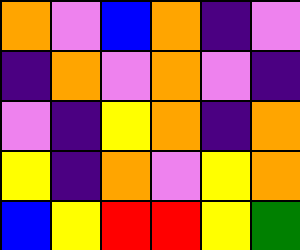[["orange", "violet", "blue", "orange", "indigo", "violet"], ["indigo", "orange", "violet", "orange", "violet", "indigo"], ["violet", "indigo", "yellow", "orange", "indigo", "orange"], ["yellow", "indigo", "orange", "violet", "yellow", "orange"], ["blue", "yellow", "red", "red", "yellow", "green"]]